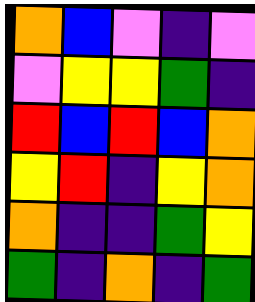[["orange", "blue", "violet", "indigo", "violet"], ["violet", "yellow", "yellow", "green", "indigo"], ["red", "blue", "red", "blue", "orange"], ["yellow", "red", "indigo", "yellow", "orange"], ["orange", "indigo", "indigo", "green", "yellow"], ["green", "indigo", "orange", "indigo", "green"]]